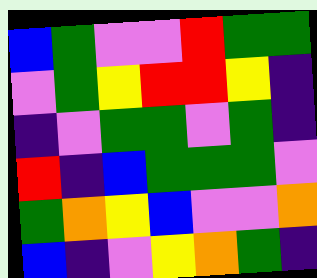[["blue", "green", "violet", "violet", "red", "green", "green"], ["violet", "green", "yellow", "red", "red", "yellow", "indigo"], ["indigo", "violet", "green", "green", "violet", "green", "indigo"], ["red", "indigo", "blue", "green", "green", "green", "violet"], ["green", "orange", "yellow", "blue", "violet", "violet", "orange"], ["blue", "indigo", "violet", "yellow", "orange", "green", "indigo"]]